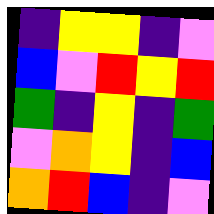[["indigo", "yellow", "yellow", "indigo", "violet"], ["blue", "violet", "red", "yellow", "red"], ["green", "indigo", "yellow", "indigo", "green"], ["violet", "orange", "yellow", "indigo", "blue"], ["orange", "red", "blue", "indigo", "violet"]]